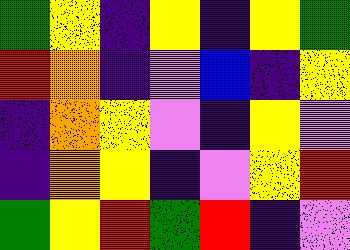[["green", "yellow", "indigo", "yellow", "indigo", "yellow", "green"], ["red", "orange", "indigo", "violet", "blue", "indigo", "yellow"], ["indigo", "orange", "yellow", "violet", "indigo", "yellow", "violet"], ["indigo", "orange", "yellow", "indigo", "violet", "yellow", "red"], ["green", "yellow", "red", "green", "red", "indigo", "violet"]]